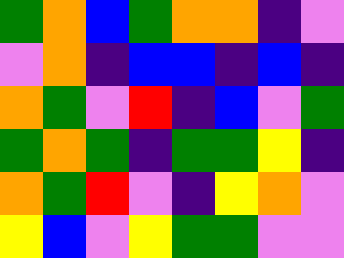[["green", "orange", "blue", "green", "orange", "orange", "indigo", "violet"], ["violet", "orange", "indigo", "blue", "blue", "indigo", "blue", "indigo"], ["orange", "green", "violet", "red", "indigo", "blue", "violet", "green"], ["green", "orange", "green", "indigo", "green", "green", "yellow", "indigo"], ["orange", "green", "red", "violet", "indigo", "yellow", "orange", "violet"], ["yellow", "blue", "violet", "yellow", "green", "green", "violet", "violet"]]